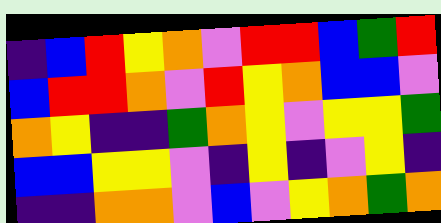[["indigo", "blue", "red", "yellow", "orange", "violet", "red", "red", "blue", "green", "red"], ["blue", "red", "red", "orange", "violet", "red", "yellow", "orange", "blue", "blue", "violet"], ["orange", "yellow", "indigo", "indigo", "green", "orange", "yellow", "violet", "yellow", "yellow", "green"], ["blue", "blue", "yellow", "yellow", "violet", "indigo", "yellow", "indigo", "violet", "yellow", "indigo"], ["indigo", "indigo", "orange", "orange", "violet", "blue", "violet", "yellow", "orange", "green", "orange"]]